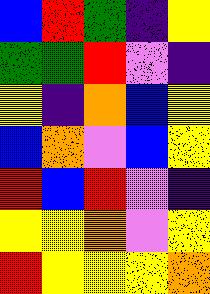[["blue", "red", "green", "indigo", "yellow"], ["green", "green", "red", "violet", "indigo"], ["yellow", "indigo", "orange", "blue", "yellow"], ["blue", "orange", "violet", "blue", "yellow"], ["red", "blue", "red", "violet", "indigo"], ["yellow", "yellow", "orange", "violet", "yellow"], ["red", "yellow", "yellow", "yellow", "orange"]]